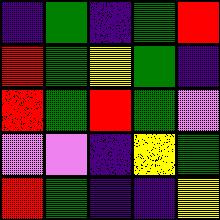[["indigo", "green", "indigo", "green", "red"], ["red", "green", "yellow", "green", "indigo"], ["red", "green", "red", "green", "violet"], ["violet", "violet", "indigo", "yellow", "green"], ["red", "green", "indigo", "indigo", "yellow"]]